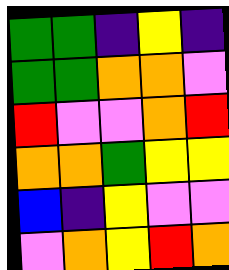[["green", "green", "indigo", "yellow", "indigo"], ["green", "green", "orange", "orange", "violet"], ["red", "violet", "violet", "orange", "red"], ["orange", "orange", "green", "yellow", "yellow"], ["blue", "indigo", "yellow", "violet", "violet"], ["violet", "orange", "yellow", "red", "orange"]]